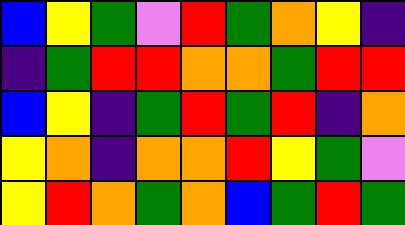[["blue", "yellow", "green", "violet", "red", "green", "orange", "yellow", "indigo"], ["indigo", "green", "red", "red", "orange", "orange", "green", "red", "red"], ["blue", "yellow", "indigo", "green", "red", "green", "red", "indigo", "orange"], ["yellow", "orange", "indigo", "orange", "orange", "red", "yellow", "green", "violet"], ["yellow", "red", "orange", "green", "orange", "blue", "green", "red", "green"]]